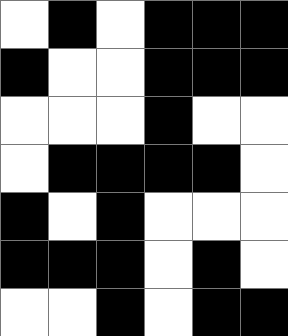[["white", "black", "white", "black", "black", "black"], ["black", "white", "white", "black", "black", "black"], ["white", "white", "white", "black", "white", "white"], ["white", "black", "black", "black", "black", "white"], ["black", "white", "black", "white", "white", "white"], ["black", "black", "black", "white", "black", "white"], ["white", "white", "black", "white", "black", "black"]]